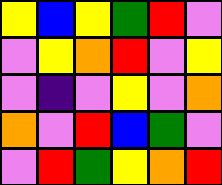[["yellow", "blue", "yellow", "green", "red", "violet"], ["violet", "yellow", "orange", "red", "violet", "yellow"], ["violet", "indigo", "violet", "yellow", "violet", "orange"], ["orange", "violet", "red", "blue", "green", "violet"], ["violet", "red", "green", "yellow", "orange", "red"]]